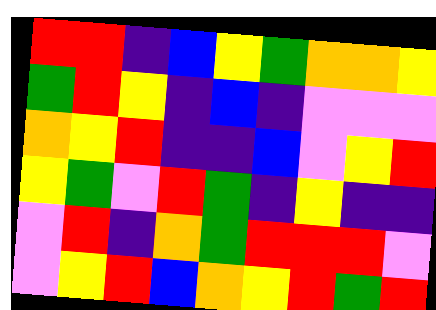[["red", "red", "indigo", "blue", "yellow", "green", "orange", "orange", "yellow"], ["green", "red", "yellow", "indigo", "blue", "indigo", "violet", "violet", "violet"], ["orange", "yellow", "red", "indigo", "indigo", "blue", "violet", "yellow", "red"], ["yellow", "green", "violet", "red", "green", "indigo", "yellow", "indigo", "indigo"], ["violet", "red", "indigo", "orange", "green", "red", "red", "red", "violet"], ["violet", "yellow", "red", "blue", "orange", "yellow", "red", "green", "red"]]